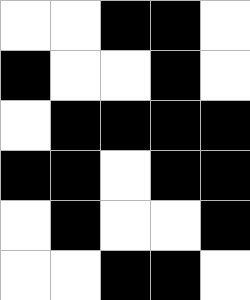[["white", "white", "black", "black", "white"], ["black", "white", "white", "black", "white"], ["white", "black", "black", "black", "black"], ["black", "black", "white", "black", "black"], ["white", "black", "white", "white", "black"], ["white", "white", "black", "black", "white"]]